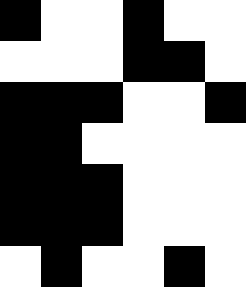[["black", "white", "white", "black", "white", "white"], ["white", "white", "white", "black", "black", "white"], ["black", "black", "black", "white", "white", "black"], ["black", "black", "white", "white", "white", "white"], ["black", "black", "black", "white", "white", "white"], ["black", "black", "black", "white", "white", "white"], ["white", "black", "white", "white", "black", "white"]]